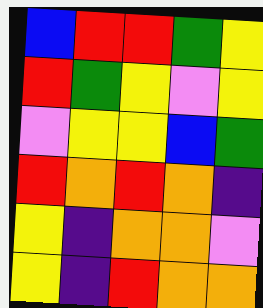[["blue", "red", "red", "green", "yellow"], ["red", "green", "yellow", "violet", "yellow"], ["violet", "yellow", "yellow", "blue", "green"], ["red", "orange", "red", "orange", "indigo"], ["yellow", "indigo", "orange", "orange", "violet"], ["yellow", "indigo", "red", "orange", "orange"]]